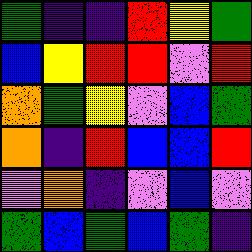[["green", "indigo", "indigo", "red", "yellow", "green"], ["blue", "yellow", "red", "red", "violet", "red"], ["orange", "green", "yellow", "violet", "blue", "green"], ["orange", "indigo", "red", "blue", "blue", "red"], ["violet", "orange", "indigo", "violet", "blue", "violet"], ["green", "blue", "green", "blue", "green", "indigo"]]